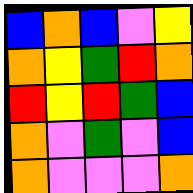[["blue", "orange", "blue", "violet", "yellow"], ["orange", "yellow", "green", "red", "orange"], ["red", "yellow", "red", "green", "blue"], ["orange", "violet", "green", "violet", "blue"], ["orange", "violet", "violet", "violet", "orange"]]